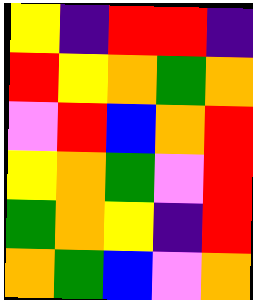[["yellow", "indigo", "red", "red", "indigo"], ["red", "yellow", "orange", "green", "orange"], ["violet", "red", "blue", "orange", "red"], ["yellow", "orange", "green", "violet", "red"], ["green", "orange", "yellow", "indigo", "red"], ["orange", "green", "blue", "violet", "orange"]]